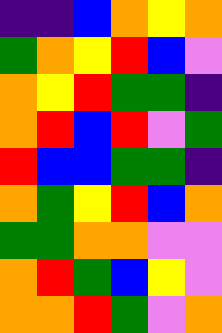[["indigo", "indigo", "blue", "orange", "yellow", "orange"], ["green", "orange", "yellow", "red", "blue", "violet"], ["orange", "yellow", "red", "green", "green", "indigo"], ["orange", "red", "blue", "red", "violet", "green"], ["red", "blue", "blue", "green", "green", "indigo"], ["orange", "green", "yellow", "red", "blue", "orange"], ["green", "green", "orange", "orange", "violet", "violet"], ["orange", "red", "green", "blue", "yellow", "violet"], ["orange", "orange", "red", "green", "violet", "orange"]]